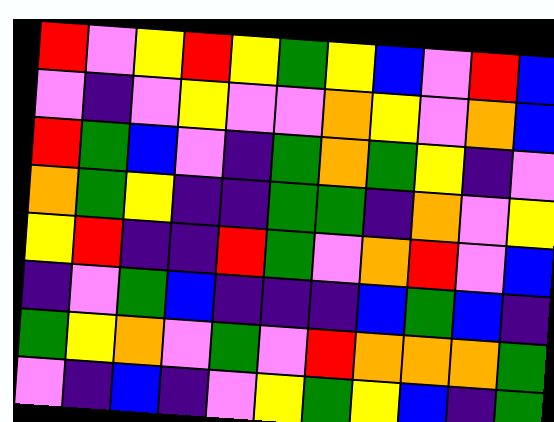[["red", "violet", "yellow", "red", "yellow", "green", "yellow", "blue", "violet", "red", "blue"], ["violet", "indigo", "violet", "yellow", "violet", "violet", "orange", "yellow", "violet", "orange", "blue"], ["red", "green", "blue", "violet", "indigo", "green", "orange", "green", "yellow", "indigo", "violet"], ["orange", "green", "yellow", "indigo", "indigo", "green", "green", "indigo", "orange", "violet", "yellow"], ["yellow", "red", "indigo", "indigo", "red", "green", "violet", "orange", "red", "violet", "blue"], ["indigo", "violet", "green", "blue", "indigo", "indigo", "indigo", "blue", "green", "blue", "indigo"], ["green", "yellow", "orange", "violet", "green", "violet", "red", "orange", "orange", "orange", "green"], ["violet", "indigo", "blue", "indigo", "violet", "yellow", "green", "yellow", "blue", "indigo", "green"]]